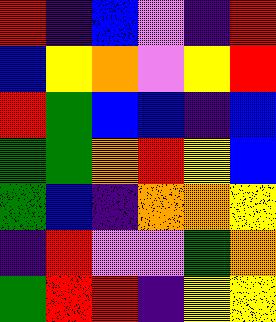[["red", "indigo", "blue", "violet", "indigo", "red"], ["blue", "yellow", "orange", "violet", "yellow", "red"], ["red", "green", "blue", "blue", "indigo", "blue"], ["green", "green", "orange", "red", "yellow", "blue"], ["green", "blue", "indigo", "orange", "orange", "yellow"], ["indigo", "red", "violet", "violet", "green", "orange"], ["green", "red", "red", "indigo", "yellow", "yellow"]]